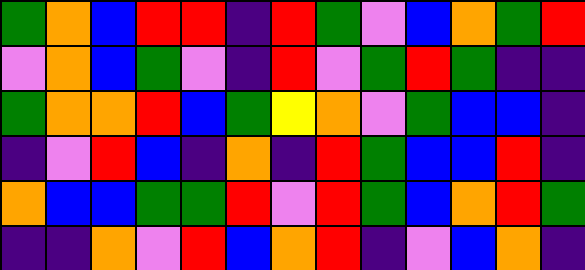[["green", "orange", "blue", "red", "red", "indigo", "red", "green", "violet", "blue", "orange", "green", "red"], ["violet", "orange", "blue", "green", "violet", "indigo", "red", "violet", "green", "red", "green", "indigo", "indigo"], ["green", "orange", "orange", "red", "blue", "green", "yellow", "orange", "violet", "green", "blue", "blue", "indigo"], ["indigo", "violet", "red", "blue", "indigo", "orange", "indigo", "red", "green", "blue", "blue", "red", "indigo"], ["orange", "blue", "blue", "green", "green", "red", "violet", "red", "green", "blue", "orange", "red", "green"], ["indigo", "indigo", "orange", "violet", "red", "blue", "orange", "red", "indigo", "violet", "blue", "orange", "indigo"]]